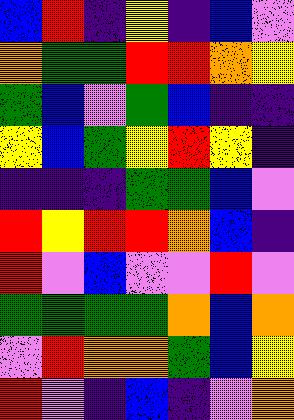[["blue", "red", "indigo", "yellow", "indigo", "blue", "violet"], ["orange", "green", "green", "red", "red", "orange", "yellow"], ["green", "blue", "violet", "green", "blue", "indigo", "indigo"], ["yellow", "blue", "green", "yellow", "red", "yellow", "indigo"], ["indigo", "indigo", "indigo", "green", "green", "blue", "violet"], ["red", "yellow", "red", "red", "orange", "blue", "indigo"], ["red", "violet", "blue", "violet", "violet", "red", "violet"], ["green", "green", "green", "green", "orange", "blue", "orange"], ["violet", "red", "orange", "orange", "green", "blue", "yellow"], ["red", "violet", "indigo", "blue", "indigo", "violet", "orange"]]